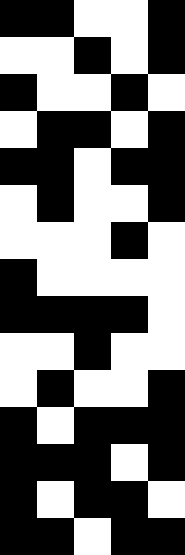[["black", "black", "white", "white", "black"], ["white", "white", "black", "white", "black"], ["black", "white", "white", "black", "white"], ["white", "black", "black", "white", "black"], ["black", "black", "white", "black", "black"], ["white", "black", "white", "white", "black"], ["white", "white", "white", "black", "white"], ["black", "white", "white", "white", "white"], ["black", "black", "black", "black", "white"], ["white", "white", "black", "white", "white"], ["white", "black", "white", "white", "black"], ["black", "white", "black", "black", "black"], ["black", "black", "black", "white", "black"], ["black", "white", "black", "black", "white"], ["black", "black", "white", "black", "black"]]